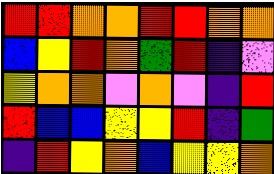[["red", "red", "orange", "orange", "red", "red", "orange", "orange"], ["blue", "yellow", "red", "orange", "green", "red", "indigo", "violet"], ["yellow", "orange", "orange", "violet", "orange", "violet", "indigo", "red"], ["red", "blue", "blue", "yellow", "yellow", "red", "indigo", "green"], ["indigo", "red", "yellow", "orange", "blue", "yellow", "yellow", "orange"]]